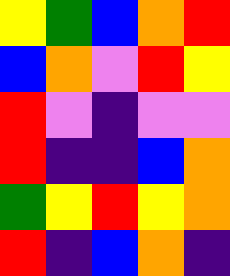[["yellow", "green", "blue", "orange", "red"], ["blue", "orange", "violet", "red", "yellow"], ["red", "violet", "indigo", "violet", "violet"], ["red", "indigo", "indigo", "blue", "orange"], ["green", "yellow", "red", "yellow", "orange"], ["red", "indigo", "blue", "orange", "indigo"]]